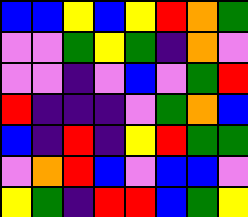[["blue", "blue", "yellow", "blue", "yellow", "red", "orange", "green"], ["violet", "violet", "green", "yellow", "green", "indigo", "orange", "violet"], ["violet", "violet", "indigo", "violet", "blue", "violet", "green", "red"], ["red", "indigo", "indigo", "indigo", "violet", "green", "orange", "blue"], ["blue", "indigo", "red", "indigo", "yellow", "red", "green", "green"], ["violet", "orange", "red", "blue", "violet", "blue", "blue", "violet"], ["yellow", "green", "indigo", "red", "red", "blue", "green", "yellow"]]